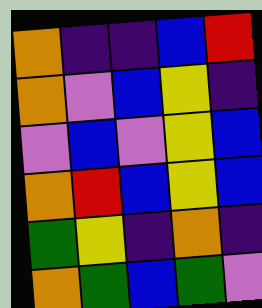[["orange", "indigo", "indigo", "blue", "red"], ["orange", "violet", "blue", "yellow", "indigo"], ["violet", "blue", "violet", "yellow", "blue"], ["orange", "red", "blue", "yellow", "blue"], ["green", "yellow", "indigo", "orange", "indigo"], ["orange", "green", "blue", "green", "violet"]]